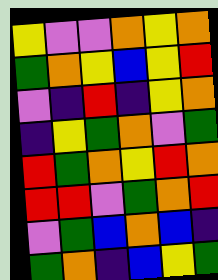[["yellow", "violet", "violet", "orange", "yellow", "orange"], ["green", "orange", "yellow", "blue", "yellow", "red"], ["violet", "indigo", "red", "indigo", "yellow", "orange"], ["indigo", "yellow", "green", "orange", "violet", "green"], ["red", "green", "orange", "yellow", "red", "orange"], ["red", "red", "violet", "green", "orange", "red"], ["violet", "green", "blue", "orange", "blue", "indigo"], ["green", "orange", "indigo", "blue", "yellow", "green"]]